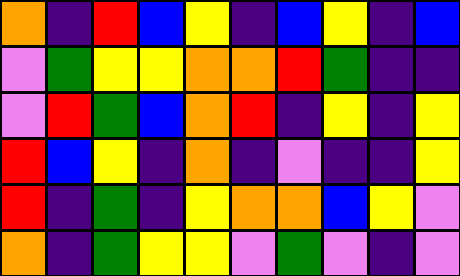[["orange", "indigo", "red", "blue", "yellow", "indigo", "blue", "yellow", "indigo", "blue"], ["violet", "green", "yellow", "yellow", "orange", "orange", "red", "green", "indigo", "indigo"], ["violet", "red", "green", "blue", "orange", "red", "indigo", "yellow", "indigo", "yellow"], ["red", "blue", "yellow", "indigo", "orange", "indigo", "violet", "indigo", "indigo", "yellow"], ["red", "indigo", "green", "indigo", "yellow", "orange", "orange", "blue", "yellow", "violet"], ["orange", "indigo", "green", "yellow", "yellow", "violet", "green", "violet", "indigo", "violet"]]